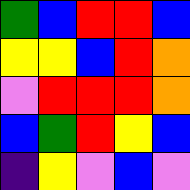[["green", "blue", "red", "red", "blue"], ["yellow", "yellow", "blue", "red", "orange"], ["violet", "red", "red", "red", "orange"], ["blue", "green", "red", "yellow", "blue"], ["indigo", "yellow", "violet", "blue", "violet"]]